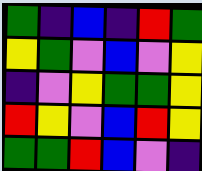[["green", "indigo", "blue", "indigo", "red", "green"], ["yellow", "green", "violet", "blue", "violet", "yellow"], ["indigo", "violet", "yellow", "green", "green", "yellow"], ["red", "yellow", "violet", "blue", "red", "yellow"], ["green", "green", "red", "blue", "violet", "indigo"]]